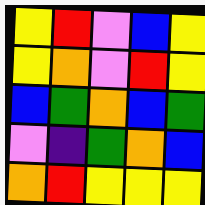[["yellow", "red", "violet", "blue", "yellow"], ["yellow", "orange", "violet", "red", "yellow"], ["blue", "green", "orange", "blue", "green"], ["violet", "indigo", "green", "orange", "blue"], ["orange", "red", "yellow", "yellow", "yellow"]]